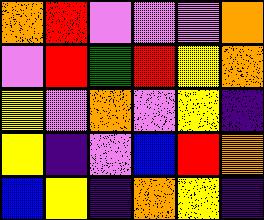[["orange", "red", "violet", "violet", "violet", "orange"], ["violet", "red", "green", "red", "yellow", "orange"], ["yellow", "violet", "orange", "violet", "yellow", "indigo"], ["yellow", "indigo", "violet", "blue", "red", "orange"], ["blue", "yellow", "indigo", "orange", "yellow", "indigo"]]